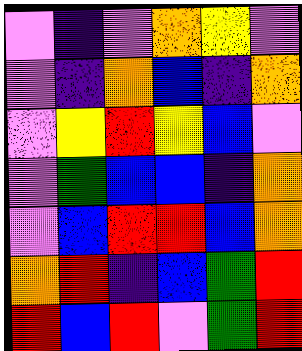[["violet", "indigo", "violet", "orange", "yellow", "violet"], ["violet", "indigo", "orange", "blue", "indigo", "orange"], ["violet", "yellow", "red", "yellow", "blue", "violet"], ["violet", "green", "blue", "blue", "indigo", "orange"], ["violet", "blue", "red", "red", "blue", "orange"], ["orange", "red", "indigo", "blue", "green", "red"], ["red", "blue", "red", "violet", "green", "red"]]